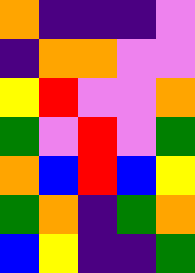[["orange", "indigo", "indigo", "indigo", "violet"], ["indigo", "orange", "orange", "violet", "violet"], ["yellow", "red", "violet", "violet", "orange"], ["green", "violet", "red", "violet", "green"], ["orange", "blue", "red", "blue", "yellow"], ["green", "orange", "indigo", "green", "orange"], ["blue", "yellow", "indigo", "indigo", "green"]]